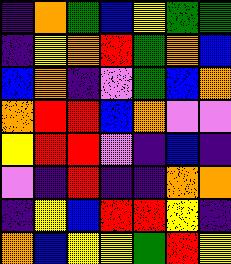[["indigo", "orange", "green", "blue", "yellow", "green", "green"], ["indigo", "yellow", "orange", "red", "green", "orange", "blue"], ["blue", "orange", "indigo", "violet", "green", "blue", "orange"], ["orange", "red", "red", "blue", "orange", "violet", "violet"], ["yellow", "red", "red", "violet", "indigo", "blue", "indigo"], ["violet", "indigo", "red", "indigo", "indigo", "orange", "orange"], ["indigo", "yellow", "blue", "red", "red", "yellow", "indigo"], ["orange", "blue", "yellow", "yellow", "green", "red", "yellow"]]